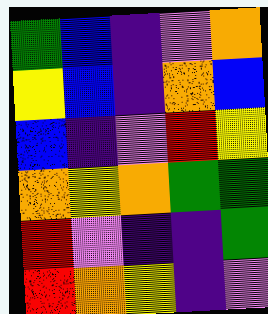[["green", "blue", "indigo", "violet", "orange"], ["yellow", "blue", "indigo", "orange", "blue"], ["blue", "indigo", "violet", "red", "yellow"], ["orange", "yellow", "orange", "green", "green"], ["red", "violet", "indigo", "indigo", "green"], ["red", "orange", "yellow", "indigo", "violet"]]